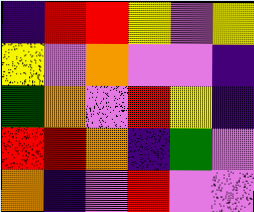[["indigo", "red", "red", "yellow", "violet", "yellow"], ["yellow", "violet", "orange", "violet", "violet", "indigo"], ["green", "orange", "violet", "red", "yellow", "indigo"], ["red", "red", "orange", "indigo", "green", "violet"], ["orange", "indigo", "violet", "red", "violet", "violet"]]